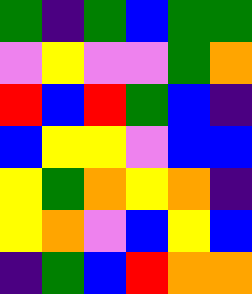[["green", "indigo", "green", "blue", "green", "green"], ["violet", "yellow", "violet", "violet", "green", "orange"], ["red", "blue", "red", "green", "blue", "indigo"], ["blue", "yellow", "yellow", "violet", "blue", "blue"], ["yellow", "green", "orange", "yellow", "orange", "indigo"], ["yellow", "orange", "violet", "blue", "yellow", "blue"], ["indigo", "green", "blue", "red", "orange", "orange"]]